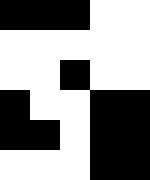[["black", "black", "black", "white", "white"], ["white", "white", "white", "white", "white"], ["white", "white", "black", "white", "white"], ["black", "white", "white", "black", "black"], ["black", "black", "white", "black", "black"], ["white", "white", "white", "black", "black"]]